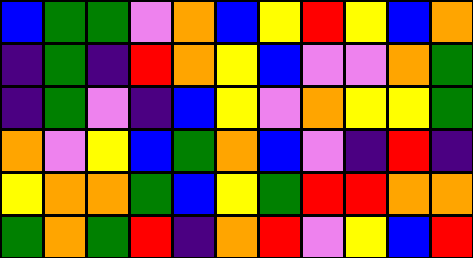[["blue", "green", "green", "violet", "orange", "blue", "yellow", "red", "yellow", "blue", "orange"], ["indigo", "green", "indigo", "red", "orange", "yellow", "blue", "violet", "violet", "orange", "green"], ["indigo", "green", "violet", "indigo", "blue", "yellow", "violet", "orange", "yellow", "yellow", "green"], ["orange", "violet", "yellow", "blue", "green", "orange", "blue", "violet", "indigo", "red", "indigo"], ["yellow", "orange", "orange", "green", "blue", "yellow", "green", "red", "red", "orange", "orange"], ["green", "orange", "green", "red", "indigo", "orange", "red", "violet", "yellow", "blue", "red"]]